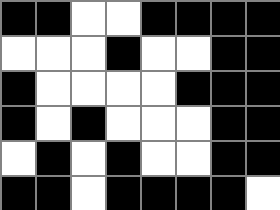[["black", "black", "white", "white", "black", "black", "black", "black"], ["white", "white", "white", "black", "white", "white", "black", "black"], ["black", "white", "white", "white", "white", "black", "black", "black"], ["black", "white", "black", "white", "white", "white", "black", "black"], ["white", "black", "white", "black", "white", "white", "black", "black"], ["black", "black", "white", "black", "black", "black", "black", "white"]]